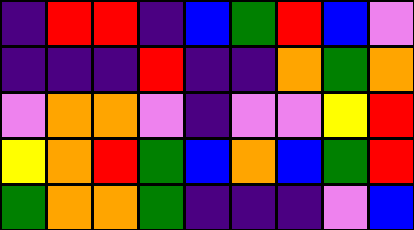[["indigo", "red", "red", "indigo", "blue", "green", "red", "blue", "violet"], ["indigo", "indigo", "indigo", "red", "indigo", "indigo", "orange", "green", "orange"], ["violet", "orange", "orange", "violet", "indigo", "violet", "violet", "yellow", "red"], ["yellow", "orange", "red", "green", "blue", "orange", "blue", "green", "red"], ["green", "orange", "orange", "green", "indigo", "indigo", "indigo", "violet", "blue"]]